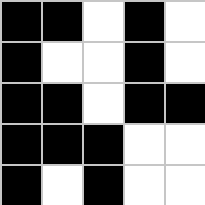[["black", "black", "white", "black", "white"], ["black", "white", "white", "black", "white"], ["black", "black", "white", "black", "black"], ["black", "black", "black", "white", "white"], ["black", "white", "black", "white", "white"]]